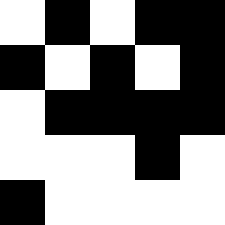[["white", "black", "white", "black", "black"], ["black", "white", "black", "white", "black"], ["white", "black", "black", "black", "black"], ["white", "white", "white", "black", "white"], ["black", "white", "white", "white", "white"]]